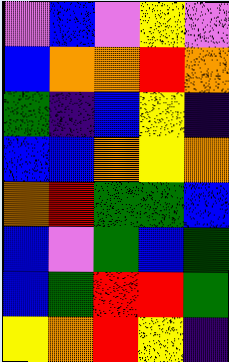[["violet", "blue", "violet", "yellow", "violet"], ["blue", "orange", "orange", "red", "orange"], ["green", "indigo", "blue", "yellow", "indigo"], ["blue", "blue", "orange", "yellow", "orange"], ["orange", "red", "green", "green", "blue"], ["blue", "violet", "green", "blue", "green"], ["blue", "green", "red", "red", "green"], ["yellow", "orange", "red", "yellow", "indigo"]]